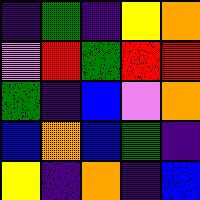[["indigo", "green", "indigo", "yellow", "orange"], ["violet", "red", "green", "red", "red"], ["green", "indigo", "blue", "violet", "orange"], ["blue", "orange", "blue", "green", "indigo"], ["yellow", "indigo", "orange", "indigo", "blue"]]